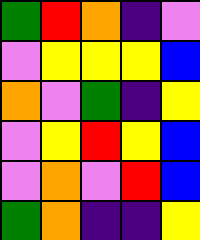[["green", "red", "orange", "indigo", "violet"], ["violet", "yellow", "yellow", "yellow", "blue"], ["orange", "violet", "green", "indigo", "yellow"], ["violet", "yellow", "red", "yellow", "blue"], ["violet", "orange", "violet", "red", "blue"], ["green", "orange", "indigo", "indigo", "yellow"]]